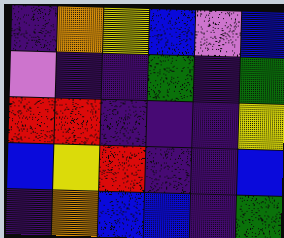[["indigo", "orange", "yellow", "blue", "violet", "blue"], ["violet", "indigo", "indigo", "green", "indigo", "green"], ["red", "red", "indigo", "indigo", "indigo", "yellow"], ["blue", "yellow", "red", "indigo", "indigo", "blue"], ["indigo", "orange", "blue", "blue", "indigo", "green"]]